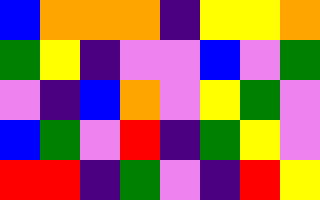[["blue", "orange", "orange", "orange", "indigo", "yellow", "yellow", "orange"], ["green", "yellow", "indigo", "violet", "violet", "blue", "violet", "green"], ["violet", "indigo", "blue", "orange", "violet", "yellow", "green", "violet"], ["blue", "green", "violet", "red", "indigo", "green", "yellow", "violet"], ["red", "red", "indigo", "green", "violet", "indigo", "red", "yellow"]]